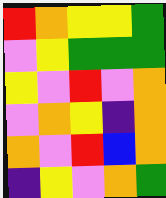[["red", "orange", "yellow", "yellow", "green"], ["violet", "yellow", "green", "green", "green"], ["yellow", "violet", "red", "violet", "orange"], ["violet", "orange", "yellow", "indigo", "orange"], ["orange", "violet", "red", "blue", "orange"], ["indigo", "yellow", "violet", "orange", "green"]]